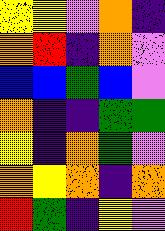[["yellow", "yellow", "violet", "orange", "indigo"], ["orange", "red", "indigo", "orange", "violet"], ["blue", "blue", "green", "blue", "violet"], ["orange", "indigo", "indigo", "green", "green"], ["yellow", "indigo", "orange", "green", "violet"], ["orange", "yellow", "orange", "indigo", "orange"], ["red", "green", "indigo", "yellow", "violet"]]